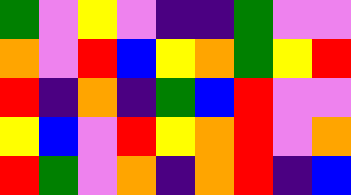[["green", "violet", "yellow", "violet", "indigo", "indigo", "green", "violet", "violet"], ["orange", "violet", "red", "blue", "yellow", "orange", "green", "yellow", "red"], ["red", "indigo", "orange", "indigo", "green", "blue", "red", "violet", "violet"], ["yellow", "blue", "violet", "red", "yellow", "orange", "red", "violet", "orange"], ["red", "green", "violet", "orange", "indigo", "orange", "red", "indigo", "blue"]]